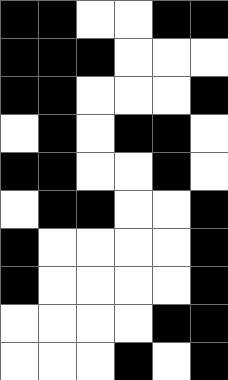[["black", "black", "white", "white", "black", "black"], ["black", "black", "black", "white", "white", "white"], ["black", "black", "white", "white", "white", "black"], ["white", "black", "white", "black", "black", "white"], ["black", "black", "white", "white", "black", "white"], ["white", "black", "black", "white", "white", "black"], ["black", "white", "white", "white", "white", "black"], ["black", "white", "white", "white", "white", "black"], ["white", "white", "white", "white", "black", "black"], ["white", "white", "white", "black", "white", "black"]]